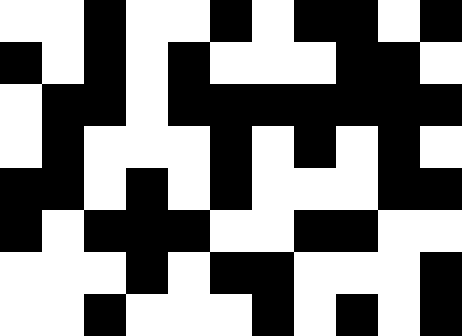[["white", "white", "black", "white", "white", "black", "white", "black", "black", "white", "black"], ["black", "white", "black", "white", "black", "white", "white", "white", "black", "black", "white"], ["white", "black", "black", "white", "black", "black", "black", "black", "black", "black", "black"], ["white", "black", "white", "white", "white", "black", "white", "black", "white", "black", "white"], ["black", "black", "white", "black", "white", "black", "white", "white", "white", "black", "black"], ["black", "white", "black", "black", "black", "white", "white", "black", "black", "white", "white"], ["white", "white", "white", "black", "white", "black", "black", "white", "white", "white", "black"], ["white", "white", "black", "white", "white", "white", "black", "white", "black", "white", "black"]]